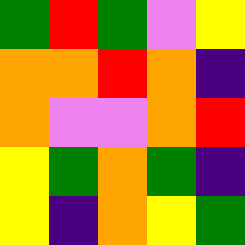[["green", "red", "green", "violet", "yellow"], ["orange", "orange", "red", "orange", "indigo"], ["orange", "violet", "violet", "orange", "red"], ["yellow", "green", "orange", "green", "indigo"], ["yellow", "indigo", "orange", "yellow", "green"]]